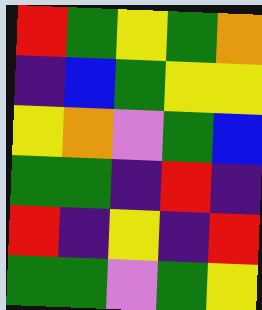[["red", "green", "yellow", "green", "orange"], ["indigo", "blue", "green", "yellow", "yellow"], ["yellow", "orange", "violet", "green", "blue"], ["green", "green", "indigo", "red", "indigo"], ["red", "indigo", "yellow", "indigo", "red"], ["green", "green", "violet", "green", "yellow"]]